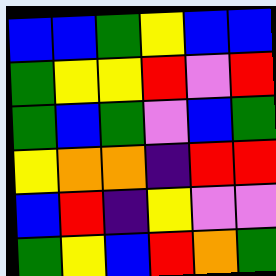[["blue", "blue", "green", "yellow", "blue", "blue"], ["green", "yellow", "yellow", "red", "violet", "red"], ["green", "blue", "green", "violet", "blue", "green"], ["yellow", "orange", "orange", "indigo", "red", "red"], ["blue", "red", "indigo", "yellow", "violet", "violet"], ["green", "yellow", "blue", "red", "orange", "green"]]